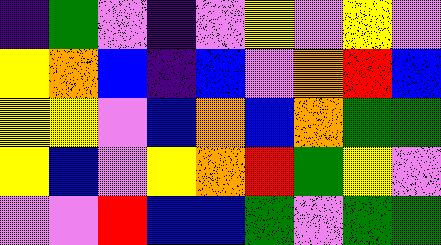[["indigo", "green", "violet", "indigo", "violet", "yellow", "violet", "yellow", "violet"], ["yellow", "orange", "blue", "indigo", "blue", "violet", "orange", "red", "blue"], ["yellow", "yellow", "violet", "blue", "orange", "blue", "orange", "green", "green"], ["yellow", "blue", "violet", "yellow", "orange", "red", "green", "yellow", "violet"], ["violet", "violet", "red", "blue", "blue", "green", "violet", "green", "green"]]